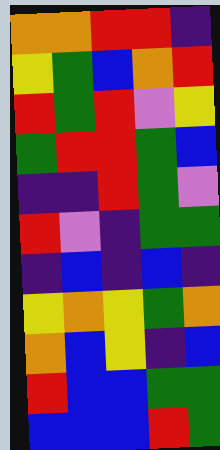[["orange", "orange", "red", "red", "indigo"], ["yellow", "green", "blue", "orange", "red"], ["red", "green", "red", "violet", "yellow"], ["green", "red", "red", "green", "blue"], ["indigo", "indigo", "red", "green", "violet"], ["red", "violet", "indigo", "green", "green"], ["indigo", "blue", "indigo", "blue", "indigo"], ["yellow", "orange", "yellow", "green", "orange"], ["orange", "blue", "yellow", "indigo", "blue"], ["red", "blue", "blue", "green", "green"], ["blue", "blue", "blue", "red", "green"]]